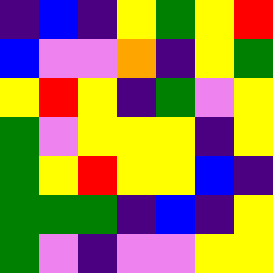[["indigo", "blue", "indigo", "yellow", "green", "yellow", "red"], ["blue", "violet", "violet", "orange", "indigo", "yellow", "green"], ["yellow", "red", "yellow", "indigo", "green", "violet", "yellow"], ["green", "violet", "yellow", "yellow", "yellow", "indigo", "yellow"], ["green", "yellow", "red", "yellow", "yellow", "blue", "indigo"], ["green", "green", "green", "indigo", "blue", "indigo", "yellow"], ["green", "violet", "indigo", "violet", "violet", "yellow", "yellow"]]